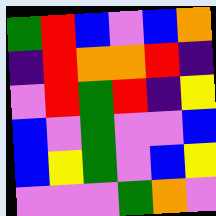[["green", "red", "blue", "violet", "blue", "orange"], ["indigo", "red", "orange", "orange", "red", "indigo"], ["violet", "red", "green", "red", "indigo", "yellow"], ["blue", "violet", "green", "violet", "violet", "blue"], ["blue", "yellow", "green", "violet", "blue", "yellow"], ["violet", "violet", "violet", "green", "orange", "violet"]]